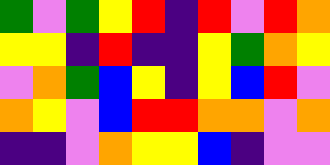[["green", "violet", "green", "yellow", "red", "indigo", "red", "violet", "red", "orange"], ["yellow", "yellow", "indigo", "red", "indigo", "indigo", "yellow", "green", "orange", "yellow"], ["violet", "orange", "green", "blue", "yellow", "indigo", "yellow", "blue", "red", "violet"], ["orange", "yellow", "violet", "blue", "red", "red", "orange", "orange", "violet", "orange"], ["indigo", "indigo", "violet", "orange", "yellow", "yellow", "blue", "indigo", "violet", "violet"]]